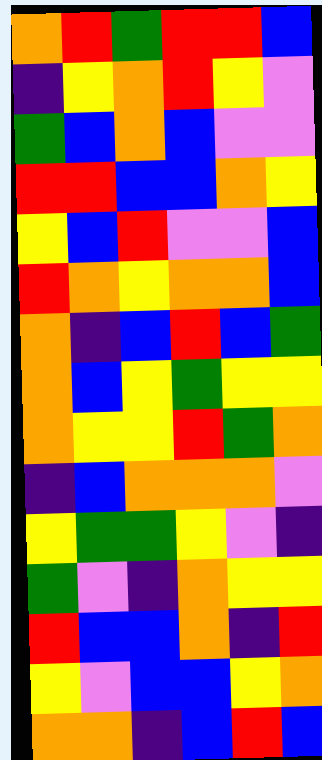[["orange", "red", "green", "red", "red", "blue"], ["indigo", "yellow", "orange", "red", "yellow", "violet"], ["green", "blue", "orange", "blue", "violet", "violet"], ["red", "red", "blue", "blue", "orange", "yellow"], ["yellow", "blue", "red", "violet", "violet", "blue"], ["red", "orange", "yellow", "orange", "orange", "blue"], ["orange", "indigo", "blue", "red", "blue", "green"], ["orange", "blue", "yellow", "green", "yellow", "yellow"], ["orange", "yellow", "yellow", "red", "green", "orange"], ["indigo", "blue", "orange", "orange", "orange", "violet"], ["yellow", "green", "green", "yellow", "violet", "indigo"], ["green", "violet", "indigo", "orange", "yellow", "yellow"], ["red", "blue", "blue", "orange", "indigo", "red"], ["yellow", "violet", "blue", "blue", "yellow", "orange"], ["orange", "orange", "indigo", "blue", "red", "blue"]]